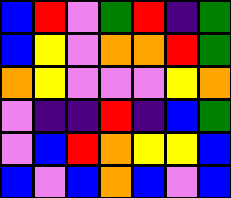[["blue", "red", "violet", "green", "red", "indigo", "green"], ["blue", "yellow", "violet", "orange", "orange", "red", "green"], ["orange", "yellow", "violet", "violet", "violet", "yellow", "orange"], ["violet", "indigo", "indigo", "red", "indigo", "blue", "green"], ["violet", "blue", "red", "orange", "yellow", "yellow", "blue"], ["blue", "violet", "blue", "orange", "blue", "violet", "blue"]]